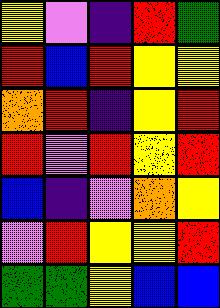[["yellow", "violet", "indigo", "red", "green"], ["red", "blue", "red", "yellow", "yellow"], ["orange", "red", "indigo", "yellow", "red"], ["red", "violet", "red", "yellow", "red"], ["blue", "indigo", "violet", "orange", "yellow"], ["violet", "red", "yellow", "yellow", "red"], ["green", "green", "yellow", "blue", "blue"]]